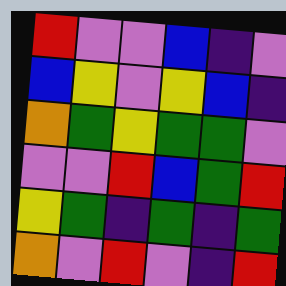[["red", "violet", "violet", "blue", "indigo", "violet"], ["blue", "yellow", "violet", "yellow", "blue", "indigo"], ["orange", "green", "yellow", "green", "green", "violet"], ["violet", "violet", "red", "blue", "green", "red"], ["yellow", "green", "indigo", "green", "indigo", "green"], ["orange", "violet", "red", "violet", "indigo", "red"]]